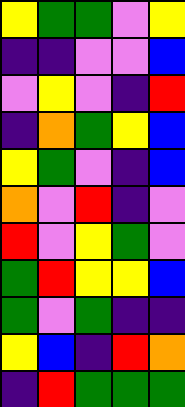[["yellow", "green", "green", "violet", "yellow"], ["indigo", "indigo", "violet", "violet", "blue"], ["violet", "yellow", "violet", "indigo", "red"], ["indigo", "orange", "green", "yellow", "blue"], ["yellow", "green", "violet", "indigo", "blue"], ["orange", "violet", "red", "indigo", "violet"], ["red", "violet", "yellow", "green", "violet"], ["green", "red", "yellow", "yellow", "blue"], ["green", "violet", "green", "indigo", "indigo"], ["yellow", "blue", "indigo", "red", "orange"], ["indigo", "red", "green", "green", "green"]]